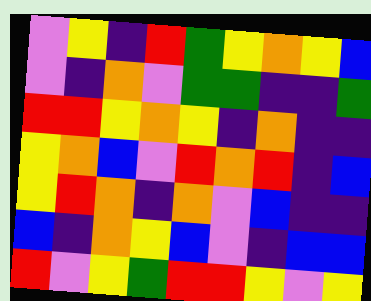[["violet", "yellow", "indigo", "red", "green", "yellow", "orange", "yellow", "blue"], ["violet", "indigo", "orange", "violet", "green", "green", "indigo", "indigo", "green"], ["red", "red", "yellow", "orange", "yellow", "indigo", "orange", "indigo", "indigo"], ["yellow", "orange", "blue", "violet", "red", "orange", "red", "indigo", "blue"], ["yellow", "red", "orange", "indigo", "orange", "violet", "blue", "indigo", "indigo"], ["blue", "indigo", "orange", "yellow", "blue", "violet", "indigo", "blue", "blue"], ["red", "violet", "yellow", "green", "red", "red", "yellow", "violet", "yellow"]]